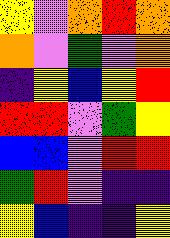[["yellow", "violet", "orange", "red", "orange"], ["orange", "violet", "green", "violet", "orange"], ["indigo", "yellow", "blue", "yellow", "red"], ["red", "red", "violet", "green", "yellow"], ["blue", "blue", "violet", "red", "red"], ["green", "red", "violet", "indigo", "indigo"], ["yellow", "blue", "indigo", "indigo", "yellow"]]